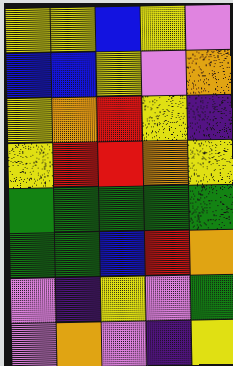[["yellow", "yellow", "blue", "yellow", "violet"], ["blue", "blue", "yellow", "violet", "orange"], ["yellow", "orange", "red", "yellow", "indigo"], ["yellow", "red", "red", "orange", "yellow"], ["green", "green", "green", "green", "green"], ["green", "green", "blue", "red", "orange"], ["violet", "indigo", "yellow", "violet", "green"], ["violet", "orange", "violet", "indigo", "yellow"]]